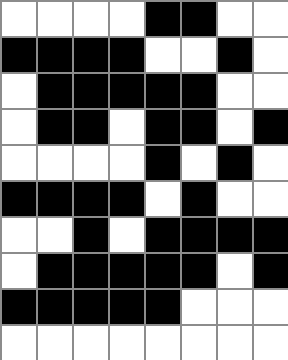[["white", "white", "white", "white", "black", "black", "white", "white"], ["black", "black", "black", "black", "white", "white", "black", "white"], ["white", "black", "black", "black", "black", "black", "white", "white"], ["white", "black", "black", "white", "black", "black", "white", "black"], ["white", "white", "white", "white", "black", "white", "black", "white"], ["black", "black", "black", "black", "white", "black", "white", "white"], ["white", "white", "black", "white", "black", "black", "black", "black"], ["white", "black", "black", "black", "black", "black", "white", "black"], ["black", "black", "black", "black", "black", "white", "white", "white"], ["white", "white", "white", "white", "white", "white", "white", "white"]]